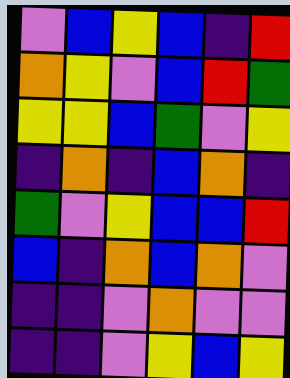[["violet", "blue", "yellow", "blue", "indigo", "red"], ["orange", "yellow", "violet", "blue", "red", "green"], ["yellow", "yellow", "blue", "green", "violet", "yellow"], ["indigo", "orange", "indigo", "blue", "orange", "indigo"], ["green", "violet", "yellow", "blue", "blue", "red"], ["blue", "indigo", "orange", "blue", "orange", "violet"], ["indigo", "indigo", "violet", "orange", "violet", "violet"], ["indigo", "indigo", "violet", "yellow", "blue", "yellow"]]